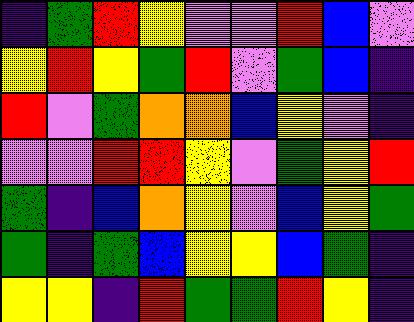[["indigo", "green", "red", "yellow", "violet", "violet", "red", "blue", "violet"], ["yellow", "red", "yellow", "green", "red", "violet", "green", "blue", "indigo"], ["red", "violet", "green", "orange", "orange", "blue", "yellow", "violet", "indigo"], ["violet", "violet", "red", "red", "yellow", "violet", "green", "yellow", "red"], ["green", "indigo", "blue", "orange", "yellow", "violet", "blue", "yellow", "green"], ["green", "indigo", "green", "blue", "yellow", "yellow", "blue", "green", "indigo"], ["yellow", "yellow", "indigo", "red", "green", "green", "red", "yellow", "indigo"]]